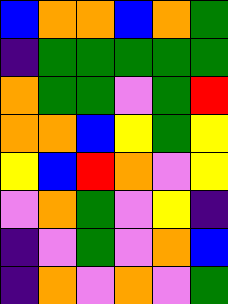[["blue", "orange", "orange", "blue", "orange", "green"], ["indigo", "green", "green", "green", "green", "green"], ["orange", "green", "green", "violet", "green", "red"], ["orange", "orange", "blue", "yellow", "green", "yellow"], ["yellow", "blue", "red", "orange", "violet", "yellow"], ["violet", "orange", "green", "violet", "yellow", "indigo"], ["indigo", "violet", "green", "violet", "orange", "blue"], ["indigo", "orange", "violet", "orange", "violet", "green"]]